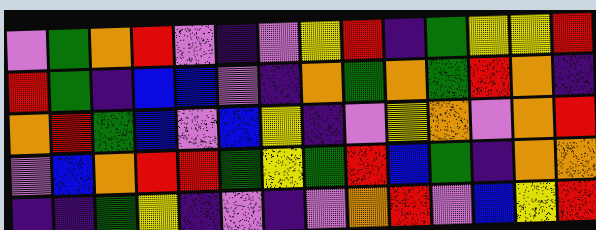[["violet", "green", "orange", "red", "violet", "indigo", "violet", "yellow", "red", "indigo", "green", "yellow", "yellow", "red"], ["red", "green", "indigo", "blue", "blue", "violet", "indigo", "orange", "green", "orange", "green", "red", "orange", "indigo"], ["orange", "red", "green", "blue", "violet", "blue", "yellow", "indigo", "violet", "yellow", "orange", "violet", "orange", "red"], ["violet", "blue", "orange", "red", "red", "green", "yellow", "green", "red", "blue", "green", "indigo", "orange", "orange"], ["indigo", "indigo", "green", "yellow", "indigo", "violet", "indigo", "violet", "orange", "red", "violet", "blue", "yellow", "red"]]